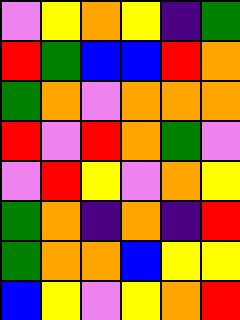[["violet", "yellow", "orange", "yellow", "indigo", "green"], ["red", "green", "blue", "blue", "red", "orange"], ["green", "orange", "violet", "orange", "orange", "orange"], ["red", "violet", "red", "orange", "green", "violet"], ["violet", "red", "yellow", "violet", "orange", "yellow"], ["green", "orange", "indigo", "orange", "indigo", "red"], ["green", "orange", "orange", "blue", "yellow", "yellow"], ["blue", "yellow", "violet", "yellow", "orange", "red"]]